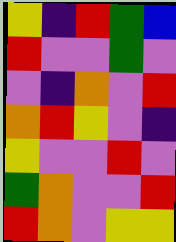[["yellow", "indigo", "red", "green", "blue"], ["red", "violet", "violet", "green", "violet"], ["violet", "indigo", "orange", "violet", "red"], ["orange", "red", "yellow", "violet", "indigo"], ["yellow", "violet", "violet", "red", "violet"], ["green", "orange", "violet", "violet", "red"], ["red", "orange", "violet", "yellow", "yellow"]]